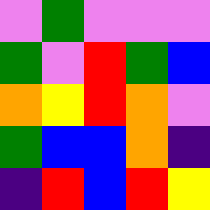[["violet", "green", "violet", "violet", "violet"], ["green", "violet", "red", "green", "blue"], ["orange", "yellow", "red", "orange", "violet"], ["green", "blue", "blue", "orange", "indigo"], ["indigo", "red", "blue", "red", "yellow"]]